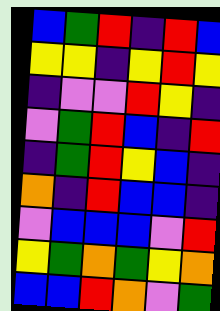[["blue", "green", "red", "indigo", "red", "blue"], ["yellow", "yellow", "indigo", "yellow", "red", "yellow"], ["indigo", "violet", "violet", "red", "yellow", "indigo"], ["violet", "green", "red", "blue", "indigo", "red"], ["indigo", "green", "red", "yellow", "blue", "indigo"], ["orange", "indigo", "red", "blue", "blue", "indigo"], ["violet", "blue", "blue", "blue", "violet", "red"], ["yellow", "green", "orange", "green", "yellow", "orange"], ["blue", "blue", "red", "orange", "violet", "green"]]